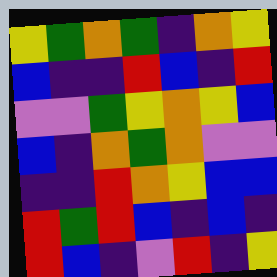[["yellow", "green", "orange", "green", "indigo", "orange", "yellow"], ["blue", "indigo", "indigo", "red", "blue", "indigo", "red"], ["violet", "violet", "green", "yellow", "orange", "yellow", "blue"], ["blue", "indigo", "orange", "green", "orange", "violet", "violet"], ["indigo", "indigo", "red", "orange", "yellow", "blue", "blue"], ["red", "green", "red", "blue", "indigo", "blue", "indigo"], ["red", "blue", "indigo", "violet", "red", "indigo", "yellow"]]